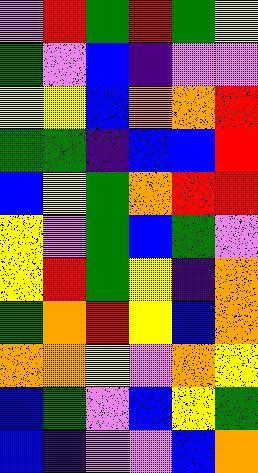[["violet", "red", "green", "red", "green", "yellow"], ["green", "violet", "blue", "indigo", "violet", "violet"], ["yellow", "yellow", "blue", "orange", "orange", "red"], ["green", "green", "indigo", "blue", "blue", "red"], ["blue", "yellow", "green", "orange", "red", "red"], ["yellow", "violet", "green", "blue", "green", "violet"], ["yellow", "red", "green", "yellow", "indigo", "orange"], ["green", "orange", "red", "yellow", "blue", "orange"], ["orange", "orange", "yellow", "violet", "orange", "yellow"], ["blue", "green", "violet", "blue", "yellow", "green"], ["blue", "indigo", "violet", "violet", "blue", "orange"]]